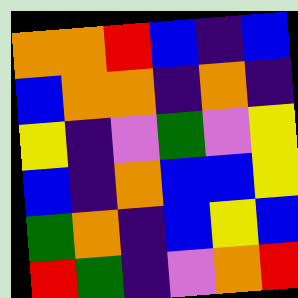[["orange", "orange", "red", "blue", "indigo", "blue"], ["blue", "orange", "orange", "indigo", "orange", "indigo"], ["yellow", "indigo", "violet", "green", "violet", "yellow"], ["blue", "indigo", "orange", "blue", "blue", "yellow"], ["green", "orange", "indigo", "blue", "yellow", "blue"], ["red", "green", "indigo", "violet", "orange", "red"]]